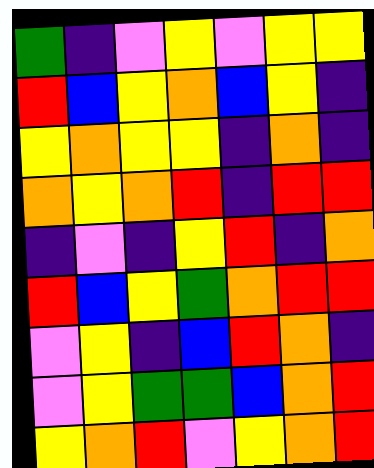[["green", "indigo", "violet", "yellow", "violet", "yellow", "yellow"], ["red", "blue", "yellow", "orange", "blue", "yellow", "indigo"], ["yellow", "orange", "yellow", "yellow", "indigo", "orange", "indigo"], ["orange", "yellow", "orange", "red", "indigo", "red", "red"], ["indigo", "violet", "indigo", "yellow", "red", "indigo", "orange"], ["red", "blue", "yellow", "green", "orange", "red", "red"], ["violet", "yellow", "indigo", "blue", "red", "orange", "indigo"], ["violet", "yellow", "green", "green", "blue", "orange", "red"], ["yellow", "orange", "red", "violet", "yellow", "orange", "red"]]